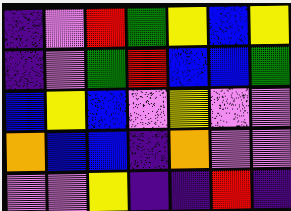[["indigo", "violet", "red", "green", "yellow", "blue", "yellow"], ["indigo", "violet", "green", "red", "blue", "blue", "green"], ["blue", "yellow", "blue", "violet", "yellow", "violet", "violet"], ["orange", "blue", "blue", "indigo", "orange", "violet", "violet"], ["violet", "violet", "yellow", "indigo", "indigo", "red", "indigo"]]